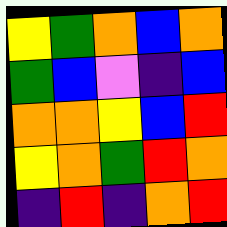[["yellow", "green", "orange", "blue", "orange"], ["green", "blue", "violet", "indigo", "blue"], ["orange", "orange", "yellow", "blue", "red"], ["yellow", "orange", "green", "red", "orange"], ["indigo", "red", "indigo", "orange", "red"]]